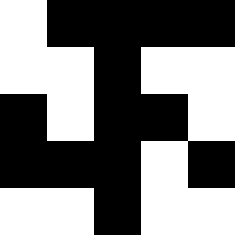[["white", "black", "black", "black", "black"], ["white", "white", "black", "white", "white"], ["black", "white", "black", "black", "white"], ["black", "black", "black", "white", "black"], ["white", "white", "black", "white", "white"]]